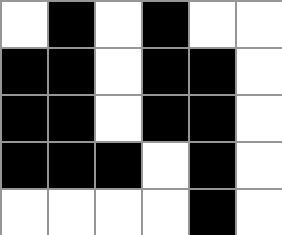[["white", "black", "white", "black", "white", "white"], ["black", "black", "white", "black", "black", "white"], ["black", "black", "white", "black", "black", "white"], ["black", "black", "black", "white", "black", "white"], ["white", "white", "white", "white", "black", "white"]]